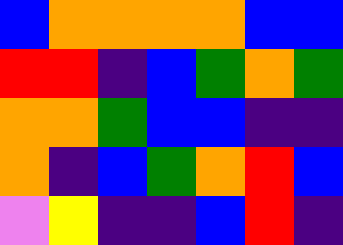[["blue", "orange", "orange", "orange", "orange", "blue", "blue"], ["red", "red", "indigo", "blue", "green", "orange", "green"], ["orange", "orange", "green", "blue", "blue", "indigo", "indigo"], ["orange", "indigo", "blue", "green", "orange", "red", "blue"], ["violet", "yellow", "indigo", "indigo", "blue", "red", "indigo"]]